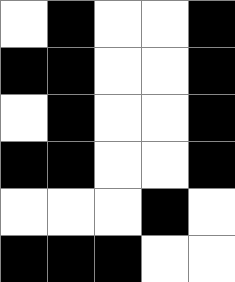[["white", "black", "white", "white", "black"], ["black", "black", "white", "white", "black"], ["white", "black", "white", "white", "black"], ["black", "black", "white", "white", "black"], ["white", "white", "white", "black", "white"], ["black", "black", "black", "white", "white"]]